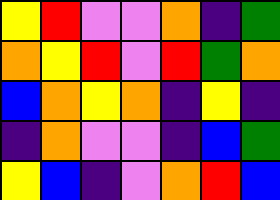[["yellow", "red", "violet", "violet", "orange", "indigo", "green"], ["orange", "yellow", "red", "violet", "red", "green", "orange"], ["blue", "orange", "yellow", "orange", "indigo", "yellow", "indigo"], ["indigo", "orange", "violet", "violet", "indigo", "blue", "green"], ["yellow", "blue", "indigo", "violet", "orange", "red", "blue"]]